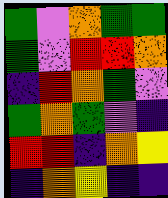[["green", "violet", "orange", "green", "green"], ["green", "violet", "red", "red", "orange"], ["indigo", "red", "orange", "green", "violet"], ["green", "orange", "green", "violet", "indigo"], ["red", "red", "indigo", "orange", "yellow"], ["indigo", "orange", "yellow", "indigo", "indigo"]]